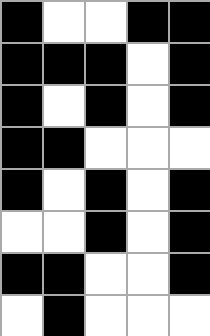[["black", "white", "white", "black", "black"], ["black", "black", "black", "white", "black"], ["black", "white", "black", "white", "black"], ["black", "black", "white", "white", "white"], ["black", "white", "black", "white", "black"], ["white", "white", "black", "white", "black"], ["black", "black", "white", "white", "black"], ["white", "black", "white", "white", "white"]]